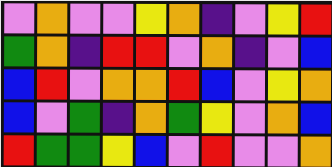[["violet", "orange", "violet", "violet", "yellow", "orange", "indigo", "violet", "yellow", "red"], ["green", "orange", "indigo", "red", "red", "violet", "orange", "indigo", "violet", "blue"], ["blue", "red", "violet", "orange", "orange", "red", "blue", "violet", "yellow", "orange"], ["blue", "violet", "green", "indigo", "orange", "green", "yellow", "violet", "orange", "blue"], ["red", "green", "green", "yellow", "blue", "violet", "red", "violet", "violet", "orange"]]